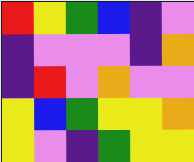[["red", "yellow", "green", "blue", "indigo", "violet"], ["indigo", "violet", "violet", "violet", "indigo", "orange"], ["indigo", "red", "violet", "orange", "violet", "violet"], ["yellow", "blue", "green", "yellow", "yellow", "orange"], ["yellow", "violet", "indigo", "green", "yellow", "yellow"]]